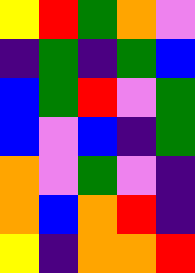[["yellow", "red", "green", "orange", "violet"], ["indigo", "green", "indigo", "green", "blue"], ["blue", "green", "red", "violet", "green"], ["blue", "violet", "blue", "indigo", "green"], ["orange", "violet", "green", "violet", "indigo"], ["orange", "blue", "orange", "red", "indigo"], ["yellow", "indigo", "orange", "orange", "red"]]